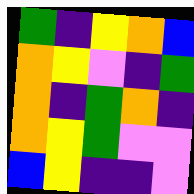[["green", "indigo", "yellow", "orange", "blue"], ["orange", "yellow", "violet", "indigo", "green"], ["orange", "indigo", "green", "orange", "indigo"], ["orange", "yellow", "green", "violet", "violet"], ["blue", "yellow", "indigo", "indigo", "violet"]]